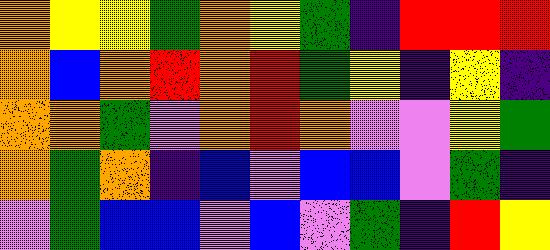[["orange", "yellow", "yellow", "green", "orange", "yellow", "green", "indigo", "red", "red", "red"], ["orange", "blue", "orange", "red", "orange", "red", "green", "yellow", "indigo", "yellow", "indigo"], ["orange", "orange", "green", "violet", "orange", "red", "orange", "violet", "violet", "yellow", "green"], ["orange", "green", "orange", "indigo", "blue", "violet", "blue", "blue", "violet", "green", "indigo"], ["violet", "green", "blue", "blue", "violet", "blue", "violet", "green", "indigo", "red", "yellow"]]